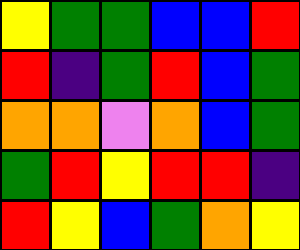[["yellow", "green", "green", "blue", "blue", "red"], ["red", "indigo", "green", "red", "blue", "green"], ["orange", "orange", "violet", "orange", "blue", "green"], ["green", "red", "yellow", "red", "red", "indigo"], ["red", "yellow", "blue", "green", "orange", "yellow"]]